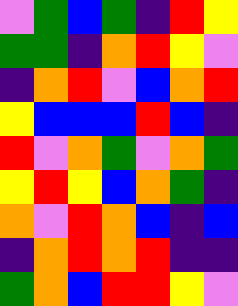[["violet", "green", "blue", "green", "indigo", "red", "yellow"], ["green", "green", "indigo", "orange", "red", "yellow", "violet"], ["indigo", "orange", "red", "violet", "blue", "orange", "red"], ["yellow", "blue", "blue", "blue", "red", "blue", "indigo"], ["red", "violet", "orange", "green", "violet", "orange", "green"], ["yellow", "red", "yellow", "blue", "orange", "green", "indigo"], ["orange", "violet", "red", "orange", "blue", "indigo", "blue"], ["indigo", "orange", "red", "orange", "red", "indigo", "indigo"], ["green", "orange", "blue", "red", "red", "yellow", "violet"]]